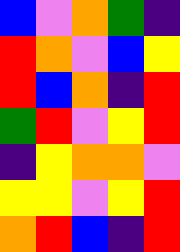[["blue", "violet", "orange", "green", "indigo"], ["red", "orange", "violet", "blue", "yellow"], ["red", "blue", "orange", "indigo", "red"], ["green", "red", "violet", "yellow", "red"], ["indigo", "yellow", "orange", "orange", "violet"], ["yellow", "yellow", "violet", "yellow", "red"], ["orange", "red", "blue", "indigo", "red"]]